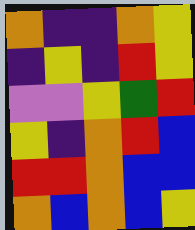[["orange", "indigo", "indigo", "orange", "yellow"], ["indigo", "yellow", "indigo", "red", "yellow"], ["violet", "violet", "yellow", "green", "red"], ["yellow", "indigo", "orange", "red", "blue"], ["red", "red", "orange", "blue", "blue"], ["orange", "blue", "orange", "blue", "yellow"]]